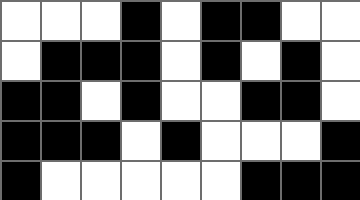[["white", "white", "white", "black", "white", "black", "black", "white", "white"], ["white", "black", "black", "black", "white", "black", "white", "black", "white"], ["black", "black", "white", "black", "white", "white", "black", "black", "white"], ["black", "black", "black", "white", "black", "white", "white", "white", "black"], ["black", "white", "white", "white", "white", "white", "black", "black", "black"]]